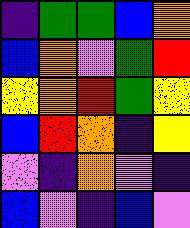[["indigo", "green", "green", "blue", "orange"], ["blue", "orange", "violet", "green", "red"], ["yellow", "orange", "red", "green", "yellow"], ["blue", "red", "orange", "indigo", "yellow"], ["violet", "indigo", "orange", "violet", "indigo"], ["blue", "violet", "indigo", "blue", "violet"]]